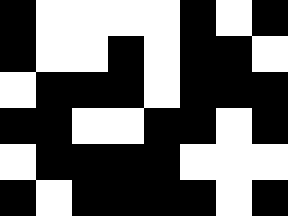[["black", "white", "white", "white", "white", "black", "white", "black"], ["black", "white", "white", "black", "white", "black", "black", "white"], ["white", "black", "black", "black", "white", "black", "black", "black"], ["black", "black", "white", "white", "black", "black", "white", "black"], ["white", "black", "black", "black", "black", "white", "white", "white"], ["black", "white", "black", "black", "black", "black", "white", "black"]]